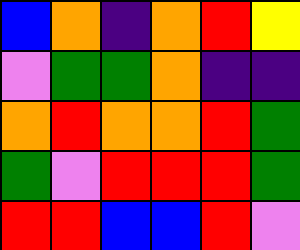[["blue", "orange", "indigo", "orange", "red", "yellow"], ["violet", "green", "green", "orange", "indigo", "indigo"], ["orange", "red", "orange", "orange", "red", "green"], ["green", "violet", "red", "red", "red", "green"], ["red", "red", "blue", "blue", "red", "violet"]]